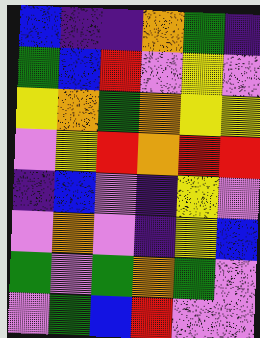[["blue", "indigo", "indigo", "orange", "green", "indigo"], ["green", "blue", "red", "violet", "yellow", "violet"], ["yellow", "orange", "green", "orange", "yellow", "yellow"], ["violet", "yellow", "red", "orange", "red", "red"], ["indigo", "blue", "violet", "indigo", "yellow", "violet"], ["violet", "orange", "violet", "indigo", "yellow", "blue"], ["green", "violet", "green", "orange", "green", "violet"], ["violet", "green", "blue", "red", "violet", "violet"]]